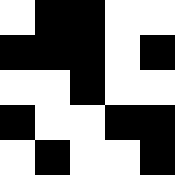[["white", "black", "black", "white", "white"], ["black", "black", "black", "white", "black"], ["white", "white", "black", "white", "white"], ["black", "white", "white", "black", "black"], ["white", "black", "white", "white", "black"]]